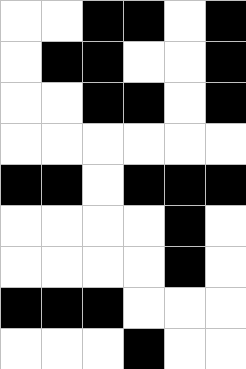[["white", "white", "black", "black", "white", "black"], ["white", "black", "black", "white", "white", "black"], ["white", "white", "black", "black", "white", "black"], ["white", "white", "white", "white", "white", "white"], ["black", "black", "white", "black", "black", "black"], ["white", "white", "white", "white", "black", "white"], ["white", "white", "white", "white", "black", "white"], ["black", "black", "black", "white", "white", "white"], ["white", "white", "white", "black", "white", "white"]]